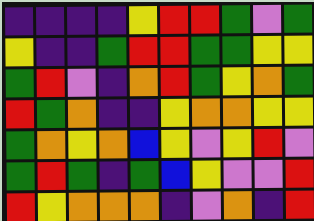[["indigo", "indigo", "indigo", "indigo", "yellow", "red", "red", "green", "violet", "green"], ["yellow", "indigo", "indigo", "green", "red", "red", "green", "green", "yellow", "yellow"], ["green", "red", "violet", "indigo", "orange", "red", "green", "yellow", "orange", "green"], ["red", "green", "orange", "indigo", "indigo", "yellow", "orange", "orange", "yellow", "yellow"], ["green", "orange", "yellow", "orange", "blue", "yellow", "violet", "yellow", "red", "violet"], ["green", "red", "green", "indigo", "green", "blue", "yellow", "violet", "violet", "red"], ["red", "yellow", "orange", "orange", "orange", "indigo", "violet", "orange", "indigo", "red"]]